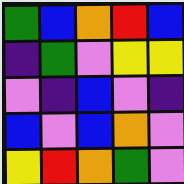[["green", "blue", "orange", "red", "blue"], ["indigo", "green", "violet", "yellow", "yellow"], ["violet", "indigo", "blue", "violet", "indigo"], ["blue", "violet", "blue", "orange", "violet"], ["yellow", "red", "orange", "green", "violet"]]